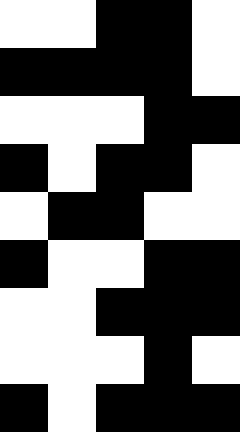[["white", "white", "black", "black", "white"], ["black", "black", "black", "black", "white"], ["white", "white", "white", "black", "black"], ["black", "white", "black", "black", "white"], ["white", "black", "black", "white", "white"], ["black", "white", "white", "black", "black"], ["white", "white", "black", "black", "black"], ["white", "white", "white", "black", "white"], ["black", "white", "black", "black", "black"]]